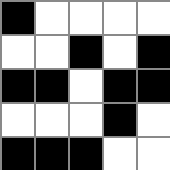[["black", "white", "white", "white", "white"], ["white", "white", "black", "white", "black"], ["black", "black", "white", "black", "black"], ["white", "white", "white", "black", "white"], ["black", "black", "black", "white", "white"]]